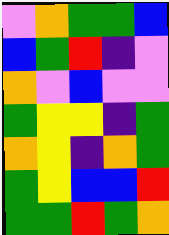[["violet", "orange", "green", "green", "blue"], ["blue", "green", "red", "indigo", "violet"], ["orange", "violet", "blue", "violet", "violet"], ["green", "yellow", "yellow", "indigo", "green"], ["orange", "yellow", "indigo", "orange", "green"], ["green", "yellow", "blue", "blue", "red"], ["green", "green", "red", "green", "orange"]]